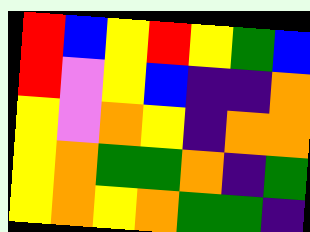[["red", "blue", "yellow", "red", "yellow", "green", "blue"], ["red", "violet", "yellow", "blue", "indigo", "indigo", "orange"], ["yellow", "violet", "orange", "yellow", "indigo", "orange", "orange"], ["yellow", "orange", "green", "green", "orange", "indigo", "green"], ["yellow", "orange", "yellow", "orange", "green", "green", "indigo"]]